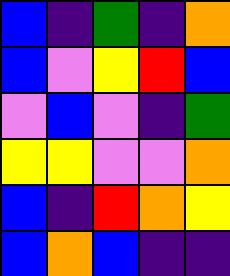[["blue", "indigo", "green", "indigo", "orange"], ["blue", "violet", "yellow", "red", "blue"], ["violet", "blue", "violet", "indigo", "green"], ["yellow", "yellow", "violet", "violet", "orange"], ["blue", "indigo", "red", "orange", "yellow"], ["blue", "orange", "blue", "indigo", "indigo"]]